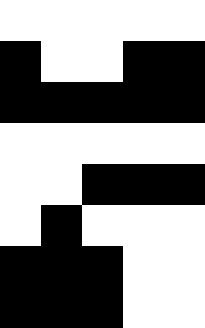[["white", "white", "white", "white", "white"], ["black", "white", "white", "black", "black"], ["black", "black", "black", "black", "black"], ["white", "white", "white", "white", "white"], ["white", "white", "black", "black", "black"], ["white", "black", "white", "white", "white"], ["black", "black", "black", "white", "white"], ["black", "black", "black", "white", "white"]]